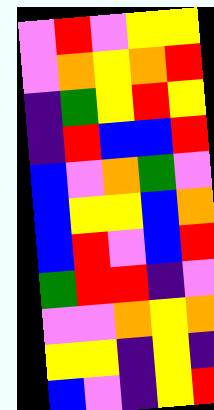[["violet", "red", "violet", "yellow", "yellow"], ["violet", "orange", "yellow", "orange", "red"], ["indigo", "green", "yellow", "red", "yellow"], ["indigo", "red", "blue", "blue", "red"], ["blue", "violet", "orange", "green", "violet"], ["blue", "yellow", "yellow", "blue", "orange"], ["blue", "red", "violet", "blue", "red"], ["green", "red", "red", "indigo", "violet"], ["violet", "violet", "orange", "yellow", "orange"], ["yellow", "yellow", "indigo", "yellow", "indigo"], ["blue", "violet", "indigo", "yellow", "red"]]